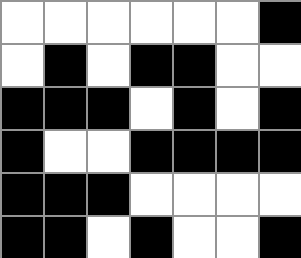[["white", "white", "white", "white", "white", "white", "black"], ["white", "black", "white", "black", "black", "white", "white"], ["black", "black", "black", "white", "black", "white", "black"], ["black", "white", "white", "black", "black", "black", "black"], ["black", "black", "black", "white", "white", "white", "white"], ["black", "black", "white", "black", "white", "white", "black"]]